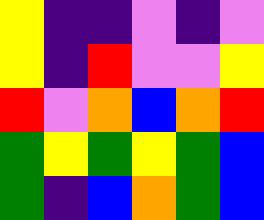[["yellow", "indigo", "indigo", "violet", "indigo", "violet"], ["yellow", "indigo", "red", "violet", "violet", "yellow"], ["red", "violet", "orange", "blue", "orange", "red"], ["green", "yellow", "green", "yellow", "green", "blue"], ["green", "indigo", "blue", "orange", "green", "blue"]]